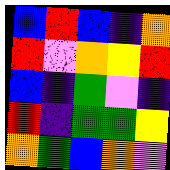[["blue", "red", "blue", "indigo", "orange"], ["red", "violet", "orange", "yellow", "red"], ["blue", "indigo", "green", "violet", "indigo"], ["red", "indigo", "green", "green", "yellow"], ["orange", "green", "blue", "orange", "violet"]]